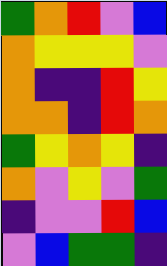[["green", "orange", "red", "violet", "blue"], ["orange", "yellow", "yellow", "yellow", "violet"], ["orange", "indigo", "indigo", "red", "yellow"], ["orange", "orange", "indigo", "red", "orange"], ["green", "yellow", "orange", "yellow", "indigo"], ["orange", "violet", "yellow", "violet", "green"], ["indigo", "violet", "violet", "red", "blue"], ["violet", "blue", "green", "green", "indigo"]]